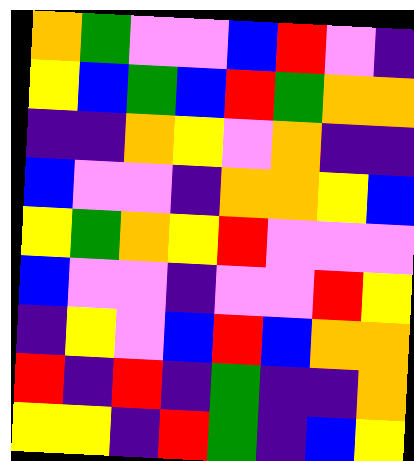[["orange", "green", "violet", "violet", "blue", "red", "violet", "indigo"], ["yellow", "blue", "green", "blue", "red", "green", "orange", "orange"], ["indigo", "indigo", "orange", "yellow", "violet", "orange", "indigo", "indigo"], ["blue", "violet", "violet", "indigo", "orange", "orange", "yellow", "blue"], ["yellow", "green", "orange", "yellow", "red", "violet", "violet", "violet"], ["blue", "violet", "violet", "indigo", "violet", "violet", "red", "yellow"], ["indigo", "yellow", "violet", "blue", "red", "blue", "orange", "orange"], ["red", "indigo", "red", "indigo", "green", "indigo", "indigo", "orange"], ["yellow", "yellow", "indigo", "red", "green", "indigo", "blue", "yellow"]]